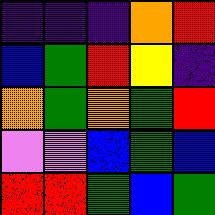[["indigo", "indigo", "indigo", "orange", "red"], ["blue", "green", "red", "yellow", "indigo"], ["orange", "green", "orange", "green", "red"], ["violet", "violet", "blue", "green", "blue"], ["red", "red", "green", "blue", "green"]]